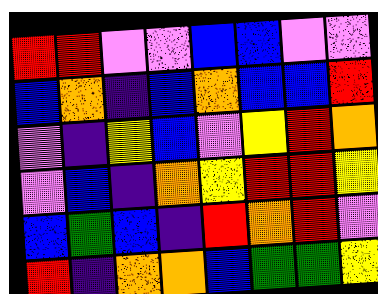[["red", "red", "violet", "violet", "blue", "blue", "violet", "violet"], ["blue", "orange", "indigo", "blue", "orange", "blue", "blue", "red"], ["violet", "indigo", "yellow", "blue", "violet", "yellow", "red", "orange"], ["violet", "blue", "indigo", "orange", "yellow", "red", "red", "yellow"], ["blue", "green", "blue", "indigo", "red", "orange", "red", "violet"], ["red", "indigo", "orange", "orange", "blue", "green", "green", "yellow"]]